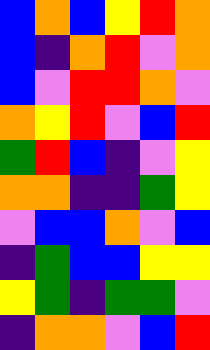[["blue", "orange", "blue", "yellow", "red", "orange"], ["blue", "indigo", "orange", "red", "violet", "orange"], ["blue", "violet", "red", "red", "orange", "violet"], ["orange", "yellow", "red", "violet", "blue", "red"], ["green", "red", "blue", "indigo", "violet", "yellow"], ["orange", "orange", "indigo", "indigo", "green", "yellow"], ["violet", "blue", "blue", "orange", "violet", "blue"], ["indigo", "green", "blue", "blue", "yellow", "yellow"], ["yellow", "green", "indigo", "green", "green", "violet"], ["indigo", "orange", "orange", "violet", "blue", "red"]]